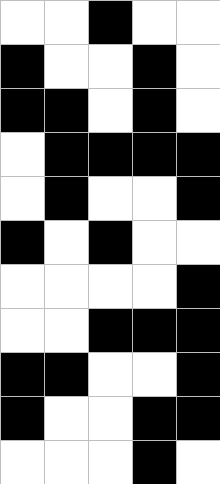[["white", "white", "black", "white", "white"], ["black", "white", "white", "black", "white"], ["black", "black", "white", "black", "white"], ["white", "black", "black", "black", "black"], ["white", "black", "white", "white", "black"], ["black", "white", "black", "white", "white"], ["white", "white", "white", "white", "black"], ["white", "white", "black", "black", "black"], ["black", "black", "white", "white", "black"], ["black", "white", "white", "black", "black"], ["white", "white", "white", "black", "white"]]